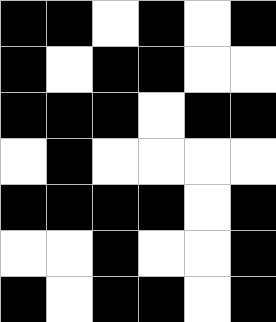[["black", "black", "white", "black", "white", "black"], ["black", "white", "black", "black", "white", "white"], ["black", "black", "black", "white", "black", "black"], ["white", "black", "white", "white", "white", "white"], ["black", "black", "black", "black", "white", "black"], ["white", "white", "black", "white", "white", "black"], ["black", "white", "black", "black", "white", "black"]]